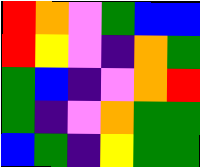[["red", "orange", "violet", "green", "blue", "blue"], ["red", "yellow", "violet", "indigo", "orange", "green"], ["green", "blue", "indigo", "violet", "orange", "red"], ["green", "indigo", "violet", "orange", "green", "green"], ["blue", "green", "indigo", "yellow", "green", "green"]]